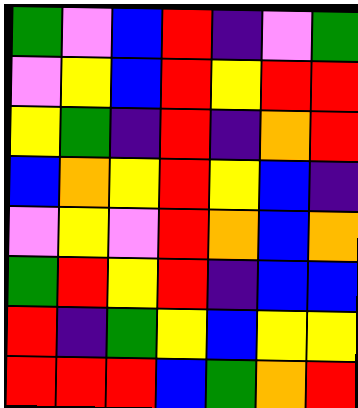[["green", "violet", "blue", "red", "indigo", "violet", "green"], ["violet", "yellow", "blue", "red", "yellow", "red", "red"], ["yellow", "green", "indigo", "red", "indigo", "orange", "red"], ["blue", "orange", "yellow", "red", "yellow", "blue", "indigo"], ["violet", "yellow", "violet", "red", "orange", "blue", "orange"], ["green", "red", "yellow", "red", "indigo", "blue", "blue"], ["red", "indigo", "green", "yellow", "blue", "yellow", "yellow"], ["red", "red", "red", "blue", "green", "orange", "red"]]